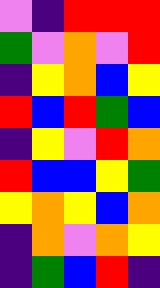[["violet", "indigo", "red", "red", "red"], ["green", "violet", "orange", "violet", "red"], ["indigo", "yellow", "orange", "blue", "yellow"], ["red", "blue", "red", "green", "blue"], ["indigo", "yellow", "violet", "red", "orange"], ["red", "blue", "blue", "yellow", "green"], ["yellow", "orange", "yellow", "blue", "orange"], ["indigo", "orange", "violet", "orange", "yellow"], ["indigo", "green", "blue", "red", "indigo"]]